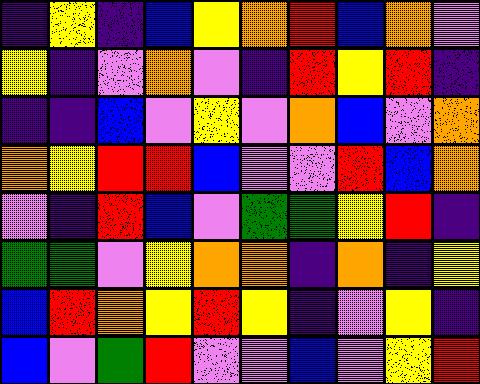[["indigo", "yellow", "indigo", "blue", "yellow", "orange", "red", "blue", "orange", "violet"], ["yellow", "indigo", "violet", "orange", "violet", "indigo", "red", "yellow", "red", "indigo"], ["indigo", "indigo", "blue", "violet", "yellow", "violet", "orange", "blue", "violet", "orange"], ["orange", "yellow", "red", "red", "blue", "violet", "violet", "red", "blue", "orange"], ["violet", "indigo", "red", "blue", "violet", "green", "green", "yellow", "red", "indigo"], ["green", "green", "violet", "yellow", "orange", "orange", "indigo", "orange", "indigo", "yellow"], ["blue", "red", "orange", "yellow", "red", "yellow", "indigo", "violet", "yellow", "indigo"], ["blue", "violet", "green", "red", "violet", "violet", "blue", "violet", "yellow", "red"]]